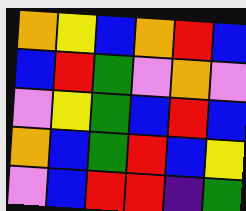[["orange", "yellow", "blue", "orange", "red", "blue"], ["blue", "red", "green", "violet", "orange", "violet"], ["violet", "yellow", "green", "blue", "red", "blue"], ["orange", "blue", "green", "red", "blue", "yellow"], ["violet", "blue", "red", "red", "indigo", "green"]]